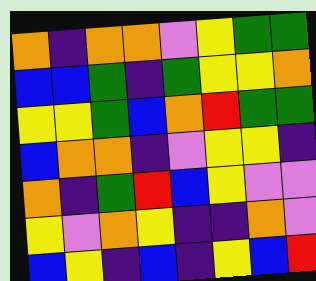[["orange", "indigo", "orange", "orange", "violet", "yellow", "green", "green"], ["blue", "blue", "green", "indigo", "green", "yellow", "yellow", "orange"], ["yellow", "yellow", "green", "blue", "orange", "red", "green", "green"], ["blue", "orange", "orange", "indigo", "violet", "yellow", "yellow", "indigo"], ["orange", "indigo", "green", "red", "blue", "yellow", "violet", "violet"], ["yellow", "violet", "orange", "yellow", "indigo", "indigo", "orange", "violet"], ["blue", "yellow", "indigo", "blue", "indigo", "yellow", "blue", "red"]]